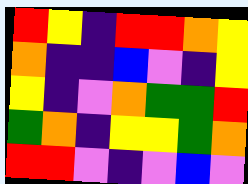[["red", "yellow", "indigo", "red", "red", "orange", "yellow"], ["orange", "indigo", "indigo", "blue", "violet", "indigo", "yellow"], ["yellow", "indigo", "violet", "orange", "green", "green", "red"], ["green", "orange", "indigo", "yellow", "yellow", "green", "orange"], ["red", "red", "violet", "indigo", "violet", "blue", "violet"]]